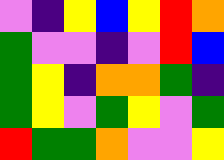[["violet", "indigo", "yellow", "blue", "yellow", "red", "orange"], ["green", "violet", "violet", "indigo", "violet", "red", "blue"], ["green", "yellow", "indigo", "orange", "orange", "green", "indigo"], ["green", "yellow", "violet", "green", "yellow", "violet", "green"], ["red", "green", "green", "orange", "violet", "violet", "yellow"]]